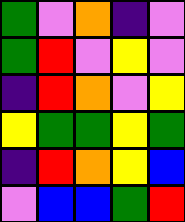[["green", "violet", "orange", "indigo", "violet"], ["green", "red", "violet", "yellow", "violet"], ["indigo", "red", "orange", "violet", "yellow"], ["yellow", "green", "green", "yellow", "green"], ["indigo", "red", "orange", "yellow", "blue"], ["violet", "blue", "blue", "green", "red"]]